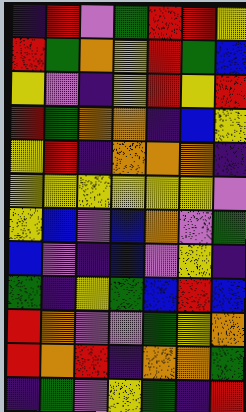[["indigo", "red", "violet", "green", "red", "red", "yellow"], ["red", "green", "orange", "yellow", "red", "green", "blue"], ["yellow", "violet", "indigo", "yellow", "red", "yellow", "red"], ["red", "green", "orange", "orange", "indigo", "blue", "yellow"], ["yellow", "red", "indigo", "orange", "orange", "orange", "indigo"], ["yellow", "yellow", "yellow", "yellow", "yellow", "yellow", "violet"], ["yellow", "blue", "violet", "blue", "orange", "violet", "green"], ["blue", "violet", "indigo", "blue", "violet", "yellow", "indigo"], ["green", "indigo", "yellow", "green", "blue", "red", "blue"], ["red", "orange", "violet", "violet", "green", "yellow", "orange"], ["red", "orange", "red", "indigo", "orange", "orange", "green"], ["indigo", "green", "violet", "yellow", "green", "indigo", "red"]]